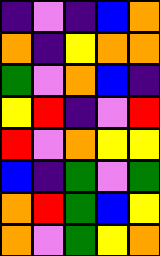[["indigo", "violet", "indigo", "blue", "orange"], ["orange", "indigo", "yellow", "orange", "orange"], ["green", "violet", "orange", "blue", "indigo"], ["yellow", "red", "indigo", "violet", "red"], ["red", "violet", "orange", "yellow", "yellow"], ["blue", "indigo", "green", "violet", "green"], ["orange", "red", "green", "blue", "yellow"], ["orange", "violet", "green", "yellow", "orange"]]